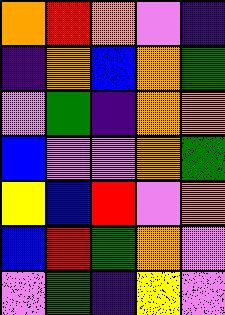[["orange", "red", "orange", "violet", "indigo"], ["indigo", "orange", "blue", "orange", "green"], ["violet", "green", "indigo", "orange", "orange"], ["blue", "violet", "violet", "orange", "green"], ["yellow", "blue", "red", "violet", "orange"], ["blue", "red", "green", "orange", "violet"], ["violet", "green", "indigo", "yellow", "violet"]]